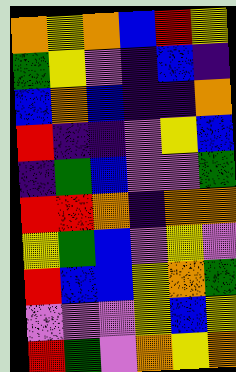[["orange", "yellow", "orange", "blue", "red", "yellow"], ["green", "yellow", "violet", "indigo", "blue", "indigo"], ["blue", "orange", "blue", "indigo", "indigo", "orange"], ["red", "indigo", "indigo", "violet", "yellow", "blue"], ["indigo", "green", "blue", "violet", "violet", "green"], ["red", "red", "orange", "indigo", "orange", "orange"], ["yellow", "green", "blue", "violet", "yellow", "violet"], ["red", "blue", "blue", "yellow", "orange", "green"], ["violet", "violet", "violet", "yellow", "blue", "yellow"], ["red", "green", "violet", "orange", "yellow", "orange"]]